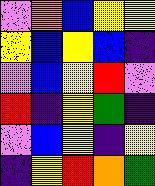[["violet", "orange", "blue", "yellow", "yellow"], ["yellow", "blue", "yellow", "blue", "indigo"], ["violet", "blue", "yellow", "red", "violet"], ["red", "indigo", "yellow", "green", "indigo"], ["violet", "blue", "yellow", "indigo", "yellow"], ["indigo", "yellow", "red", "orange", "green"]]